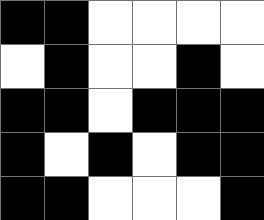[["black", "black", "white", "white", "white", "white"], ["white", "black", "white", "white", "black", "white"], ["black", "black", "white", "black", "black", "black"], ["black", "white", "black", "white", "black", "black"], ["black", "black", "white", "white", "white", "black"]]